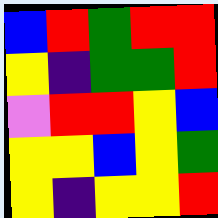[["blue", "red", "green", "red", "red"], ["yellow", "indigo", "green", "green", "red"], ["violet", "red", "red", "yellow", "blue"], ["yellow", "yellow", "blue", "yellow", "green"], ["yellow", "indigo", "yellow", "yellow", "red"]]